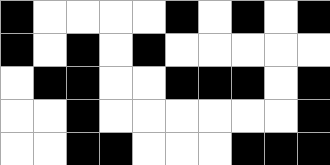[["black", "white", "white", "white", "white", "black", "white", "black", "white", "black"], ["black", "white", "black", "white", "black", "white", "white", "white", "white", "white"], ["white", "black", "black", "white", "white", "black", "black", "black", "white", "black"], ["white", "white", "black", "white", "white", "white", "white", "white", "white", "black"], ["white", "white", "black", "black", "white", "white", "white", "black", "black", "black"]]